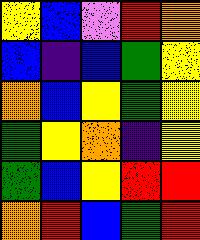[["yellow", "blue", "violet", "red", "orange"], ["blue", "indigo", "blue", "green", "yellow"], ["orange", "blue", "yellow", "green", "yellow"], ["green", "yellow", "orange", "indigo", "yellow"], ["green", "blue", "yellow", "red", "red"], ["orange", "red", "blue", "green", "red"]]